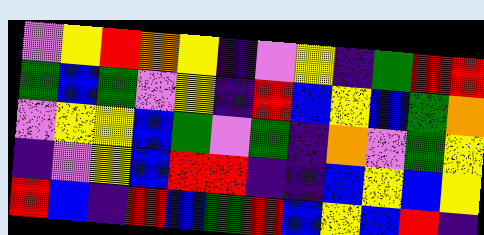[["violet", "yellow", "red", "orange", "yellow", "indigo", "violet", "yellow", "indigo", "green", "red", "red"], ["green", "blue", "green", "violet", "yellow", "indigo", "red", "blue", "yellow", "blue", "green", "orange"], ["violet", "yellow", "yellow", "blue", "green", "violet", "green", "indigo", "orange", "violet", "green", "yellow"], ["indigo", "violet", "yellow", "blue", "red", "red", "indigo", "indigo", "blue", "yellow", "blue", "yellow"], ["red", "blue", "indigo", "red", "blue", "green", "red", "blue", "yellow", "blue", "red", "indigo"]]